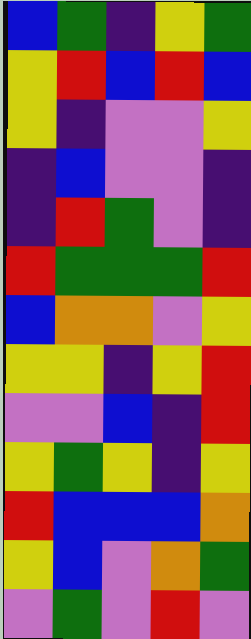[["blue", "green", "indigo", "yellow", "green"], ["yellow", "red", "blue", "red", "blue"], ["yellow", "indigo", "violet", "violet", "yellow"], ["indigo", "blue", "violet", "violet", "indigo"], ["indigo", "red", "green", "violet", "indigo"], ["red", "green", "green", "green", "red"], ["blue", "orange", "orange", "violet", "yellow"], ["yellow", "yellow", "indigo", "yellow", "red"], ["violet", "violet", "blue", "indigo", "red"], ["yellow", "green", "yellow", "indigo", "yellow"], ["red", "blue", "blue", "blue", "orange"], ["yellow", "blue", "violet", "orange", "green"], ["violet", "green", "violet", "red", "violet"]]